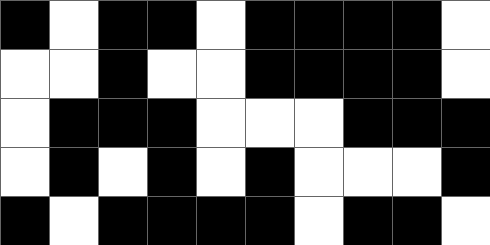[["black", "white", "black", "black", "white", "black", "black", "black", "black", "white"], ["white", "white", "black", "white", "white", "black", "black", "black", "black", "white"], ["white", "black", "black", "black", "white", "white", "white", "black", "black", "black"], ["white", "black", "white", "black", "white", "black", "white", "white", "white", "black"], ["black", "white", "black", "black", "black", "black", "white", "black", "black", "white"]]